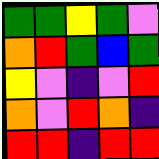[["green", "green", "yellow", "green", "violet"], ["orange", "red", "green", "blue", "green"], ["yellow", "violet", "indigo", "violet", "red"], ["orange", "violet", "red", "orange", "indigo"], ["red", "red", "indigo", "red", "red"]]